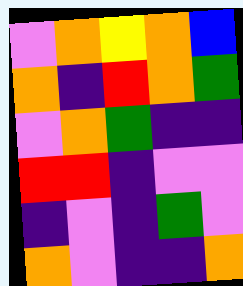[["violet", "orange", "yellow", "orange", "blue"], ["orange", "indigo", "red", "orange", "green"], ["violet", "orange", "green", "indigo", "indigo"], ["red", "red", "indigo", "violet", "violet"], ["indigo", "violet", "indigo", "green", "violet"], ["orange", "violet", "indigo", "indigo", "orange"]]